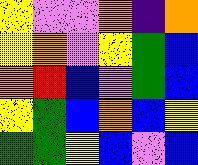[["yellow", "violet", "violet", "orange", "indigo", "orange"], ["yellow", "orange", "violet", "yellow", "green", "blue"], ["orange", "red", "blue", "violet", "green", "blue"], ["yellow", "green", "blue", "orange", "blue", "yellow"], ["green", "green", "yellow", "blue", "violet", "blue"]]